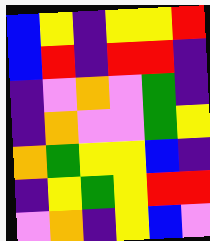[["blue", "yellow", "indigo", "yellow", "yellow", "red"], ["blue", "red", "indigo", "red", "red", "indigo"], ["indigo", "violet", "orange", "violet", "green", "indigo"], ["indigo", "orange", "violet", "violet", "green", "yellow"], ["orange", "green", "yellow", "yellow", "blue", "indigo"], ["indigo", "yellow", "green", "yellow", "red", "red"], ["violet", "orange", "indigo", "yellow", "blue", "violet"]]